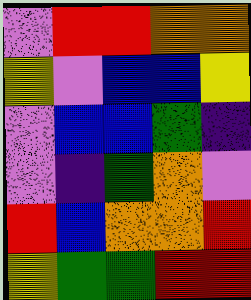[["violet", "red", "red", "orange", "orange"], ["yellow", "violet", "blue", "blue", "yellow"], ["violet", "blue", "blue", "green", "indigo"], ["violet", "indigo", "green", "orange", "violet"], ["red", "blue", "orange", "orange", "red"], ["yellow", "green", "green", "red", "red"]]